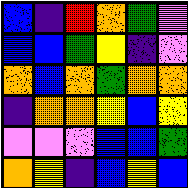[["blue", "indigo", "red", "orange", "green", "violet"], ["blue", "blue", "green", "yellow", "indigo", "violet"], ["orange", "blue", "orange", "green", "orange", "orange"], ["indigo", "orange", "orange", "yellow", "blue", "yellow"], ["violet", "violet", "violet", "blue", "blue", "green"], ["orange", "yellow", "indigo", "blue", "yellow", "blue"]]